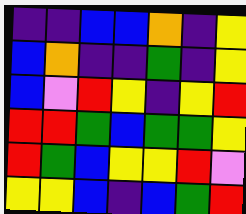[["indigo", "indigo", "blue", "blue", "orange", "indigo", "yellow"], ["blue", "orange", "indigo", "indigo", "green", "indigo", "yellow"], ["blue", "violet", "red", "yellow", "indigo", "yellow", "red"], ["red", "red", "green", "blue", "green", "green", "yellow"], ["red", "green", "blue", "yellow", "yellow", "red", "violet"], ["yellow", "yellow", "blue", "indigo", "blue", "green", "red"]]